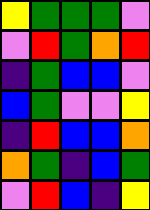[["yellow", "green", "green", "green", "violet"], ["violet", "red", "green", "orange", "red"], ["indigo", "green", "blue", "blue", "violet"], ["blue", "green", "violet", "violet", "yellow"], ["indigo", "red", "blue", "blue", "orange"], ["orange", "green", "indigo", "blue", "green"], ["violet", "red", "blue", "indigo", "yellow"]]